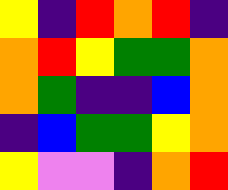[["yellow", "indigo", "red", "orange", "red", "indigo"], ["orange", "red", "yellow", "green", "green", "orange"], ["orange", "green", "indigo", "indigo", "blue", "orange"], ["indigo", "blue", "green", "green", "yellow", "orange"], ["yellow", "violet", "violet", "indigo", "orange", "red"]]